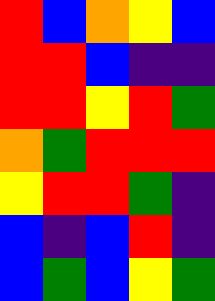[["red", "blue", "orange", "yellow", "blue"], ["red", "red", "blue", "indigo", "indigo"], ["red", "red", "yellow", "red", "green"], ["orange", "green", "red", "red", "red"], ["yellow", "red", "red", "green", "indigo"], ["blue", "indigo", "blue", "red", "indigo"], ["blue", "green", "blue", "yellow", "green"]]